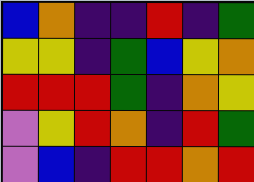[["blue", "orange", "indigo", "indigo", "red", "indigo", "green"], ["yellow", "yellow", "indigo", "green", "blue", "yellow", "orange"], ["red", "red", "red", "green", "indigo", "orange", "yellow"], ["violet", "yellow", "red", "orange", "indigo", "red", "green"], ["violet", "blue", "indigo", "red", "red", "orange", "red"]]